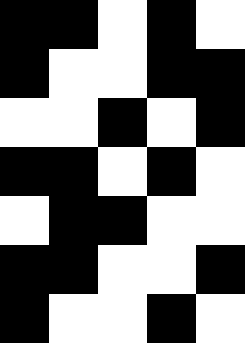[["black", "black", "white", "black", "white"], ["black", "white", "white", "black", "black"], ["white", "white", "black", "white", "black"], ["black", "black", "white", "black", "white"], ["white", "black", "black", "white", "white"], ["black", "black", "white", "white", "black"], ["black", "white", "white", "black", "white"]]